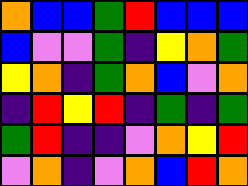[["orange", "blue", "blue", "green", "red", "blue", "blue", "blue"], ["blue", "violet", "violet", "green", "indigo", "yellow", "orange", "green"], ["yellow", "orange", "indigo", "green", "orange", "blue", "violet", "orange"], ["indigo", "red", "yellow", "red", "indigo", "green", "indigo", "green"], ["green", "red", "indigo", "indigo", "violet", "orange", "yellow", "red"], ["violet", "orange", "indigo", "violet", "orange", "blue", "red", "orange"]]